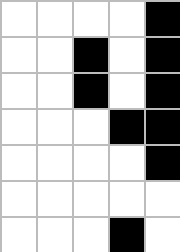[["white", "white", "white", "white", "black"], ["white", "white", "black", "white", "black"], ["white", "white", "black", "white", "black"], ["white", "white", "white", "black", "black"], ["white", "white", "white", "white", "black"], ["white", "white", "white", "white", "white"], ["white", "white", "white", "black", "white"]]